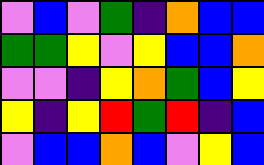[["violet", "blue", "violet", "green", "indigo", "orange", "blue", "blue"], ["green", "green", "yellow", "violet", "yellow", "blue", "blue", "orange"], ["violet", "violet", "indigo", "yellow", "orange", "green", "blue", "yellow"], ["yellow", "indigo", "yellow", "red", "green", "red", "indigo", "blue"], ["violet", "blue", "blue", "orange", "blue", "violet", "yellow", "blue"]]